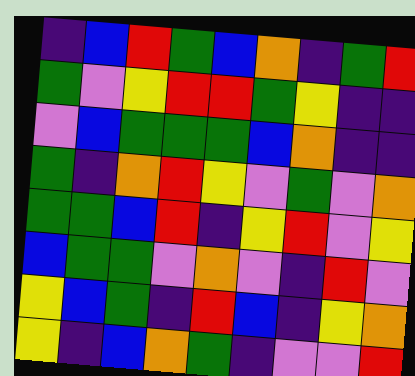[["indigo", "blue", "red", "green", "blue", "orange", "indigo", "green", "red"], ["green", "violet", "yellow", "red", "red", "green", "yellow", "indigo", "indigo"], ["violet", "blue", "green", "green", "green", "blue", "orange", "indigo", "indigo"], ["green", "indigo", "orange", "red", "yellow", "violet", "green", "violet", "orange"], ["green", "green", "blue", "red", "indigo", "yellow", "red", "violet", "yellow"], ["blue", "green", "green", "violet", "orange", "violet", "indigo", "red", "violet"], ["yellow", "blue", "green", "indigo", "red", "blue", "indigo", "yellow", "orange"], ["yellow", "indigo", "blue", "orange", "green", "indigo", "violet", "violet", "red"]]